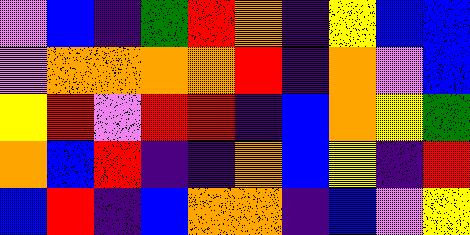[["violet", "blue", "indigo", "green", "red", "orange", "indigo", "yellow", "blue", "blue"], ["violet", "orange", "orange", "orange", "orange", "red", "indigo", "orange", "violet", "blue"], ["yellow", "red", "violet", "red", "red", "indigo", "blue", "orange", "yellow", "green"], ["orange", "blue", "red", "indigo", "indigo", "orange", "blue", "yellow", "indigo", "red"], ["blue", "red", "indigo", "blue", "orange", "orange", "indigo", "blue", "violet", "yellow"]]